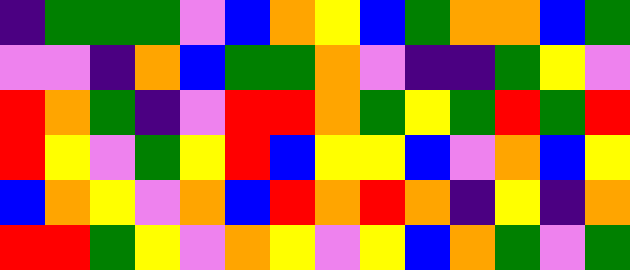[["indigo", "green", "green", "green", "violet", "blue", "orange", "yellow", "blue", "green", "orange", "orange", "blue", "green"], ["violet", "violet", "indigo", "orange", "blue", "green", "green", "orange", "violet", "indigo", "indigo", "green", "yellow", "violet"], ["red", "orange", "green", "indigo", "violet", "red", "red", "orange", "green", "yellow", "green", "red", "green", "red"], ["red", "yellow", "violet", "green", "yellow", "red", "blue", "yellow", "yellow", "blue", "violet", "orange", "blue", "yellow"], ["blue", "orange", "yellow", "violet", "orange", "blue", "red", "orange", "red", "orange", "indigo", "yellow", "indigo", "orange"], ["red", "red", "green", "yellow", "violet", "orange", "yellow", "violet", "yellow", "blue", "orange", "green", "violet", "green"]]